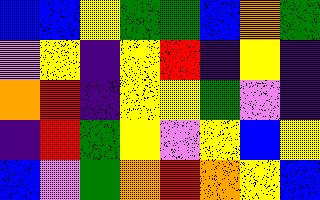[["blue", "blue", "yellow", "green", "green", "blue", "orange", "green"], ["violet", "yellow", "indigo", "yellow", "red", "indigo", "yellow", "indigo"], ["orange", "red", "indigo", "yellow", "yellow", "green", "violet", "indigo"], ["indigo", "red", "green", "yellow", "violet", "yellow", "blue", "yellow"], ["blue", "violet", "green", "orange", "red", "orange", "yellow", "blue"]]